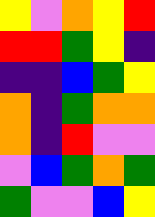[["yellow", "violet", "orange", "yellow", "red"], ["red", "red", "green", "yellow", "indigo"], ["indigo", "indigo", "blue", "green", "yellow"], ["orange", "indigo", "green", "orange", "orange"], ["orange", "indigo", "red", "violet", "violet"], ["violet", "blue", "green", "orange", "green"], ["green", "violet", "violet", "blue", "yellow"]]